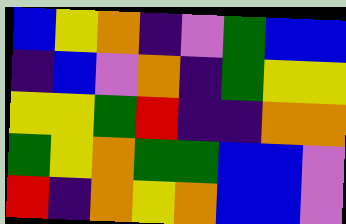[["blue", "yellow", "orange", "indigo", "violet", "green", "blue", "blue"], ["indigo", "blue", "violet", "orange", "indigo", "green", "yellow", "yellow"], ["yellow", "yellow", "green", "red", "indigo", "indigo", "orange", "orange"], ["green", "yellow", "orange", "green", "green", "blue", "blue", "violet"], ["red", "indigo", "orange", "yellow", "orange", "blue", "blue", "violet"]]